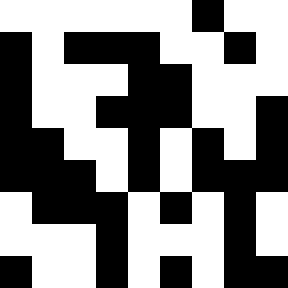[["white", "white", "white", "white", "white", "white", "black", "white", "white"], ["black", "white", "black", "black", "black", "white", "white", "black", "white"], ["black", "white", "white", "white", "black", "black", "white", "white", "white"], ["black", "white", "white", "black", "black", "black", "white", "white", "black"], ["black", "black", "white", "white", "black", "white", "black", "white", "black"], ["black", "black", "black", "white", "black", "white", "black", "black", "black"], ["white", "black", "black", "black", "white", "black", "white", "black", "white"], ["white", "white", "white", "black", "white", "white", "white", "black", "white"], ["black", "white", "white", "black", "white", "black", "white", "black", "black"]]